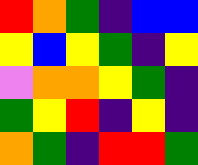[["red", "orange", "green", "indigo", "blue", "blue"], ["yellow", "blue", "yellow", "green", "indigo", "yellow"], ["violet", "orange", "orange", "yellow", "green", "indigo"], ["green", "yellow", "red", "indigo", "yellow", "indigo"], ["orange", "green", "indigo", "red", "red", "green"]]